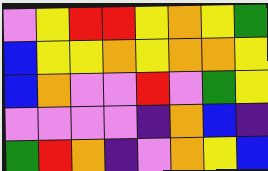[["violet", "yellow", "red", "red", "yellow", "orange", "yellow", "green"], ["blue", "yellow", "yellow", "orange", "yellow", "orange", "orange", "yellow"], ["blue", "orange", "violet", "violet", "red", "violet", "green", "yellow"], ["violet", "violet", "violet", "violet", "indigo", "orange", "blue", "indigo"], ["green", "red", "orange", "indigo", "violet", "orange", "yellow", "blue"]]